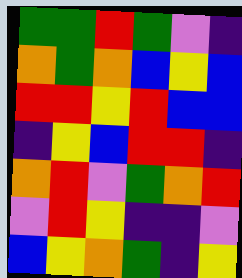[["green", "green", "red", "green", "violet", "indigo"], ["orange", "green", "orange", "blue", "yellow", "blue"], ["red", "red", "yellow", "red", "blue", "blue"], ["indigo", "yellow", "blue", "red", "red", "indigo"], ["orange", "red", "violet", "green", "orange", "red"], ["violet", "red", "yellow", "indigo", "indigo", "violet"], ["blue", "yellow", "orange", "green", "indigo", "yellow"]]